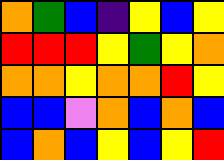[["orange", "green", "blue", "indigo", "yellow", "blue", "yellow"], ["red", "red", "red", "yellow", "green", "yellow", "orange"], ["orange", "orange", "yellow", "orange", "orange", "red", "yellow"], ["blue", "blue", "violet", "orange", "blue", "orange", "blue"], ["blue", "orange", "blue", "yellow", "blue", "yellow", "red"]]